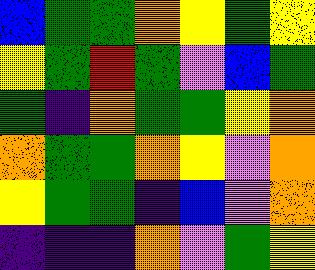[["blue", "green", "green", "orange", "yellow", "green", "yellow"], ["yellow", "green", "red", "green", "violet", "blue", "green"], ["green", "indigo", "orange", "green", "green", "yellow", "orange"], ["orange", "green", "green", "orange", "yellow", "violet", "orange"], ["yellow", "green", "green", "indigo", "blue", "violet", "orange"], ["indigo", "indigo", "indigo", "orange", "violet", "green", "yellow"]]